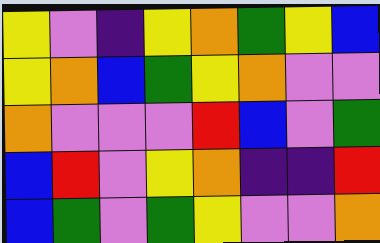[["yellow", "violet", "indigo", "yellow", "orange", "green", "yellow", "blue"], ["yellow", "orange", "blue", "green", "yellow", "orange", "violet", "violet"], ["orange", "violet", "violet", "violet", "red", "blue", "violet", "green"], ["blue", "red", "violet", "yellow", "orange", "indigo", "indigo", "red"], ["blue", "green", "violet", "green", "yellow", "violet", "violet", "orange"]]